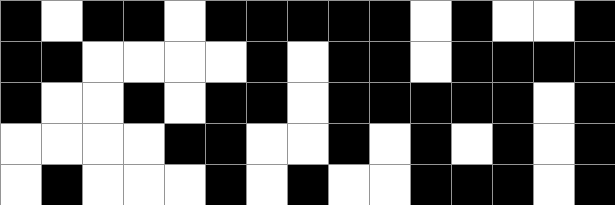[["black", "white", "black", "black", "white", "black", "black", "black", "black", "black", "white", "black", "white", "white", "black"], ["black", "black", "white", "white", "white", "white", "black", "white", "black", "black", "white", "black", "black", "black", "black"], ["black", "white", "white", "black", "white", "black", "black", "white", "black", "black", "black", "black", "black", "white", "black"], ["white", "white", "white", "white", "black", "black", "white", "white", "black", "white", "black", "white", "black", "white", "black"], ["white", "black", "white", "white", "white", "black", "white", "black", "white", "white", "black", "black", "black", "white", "black"]]